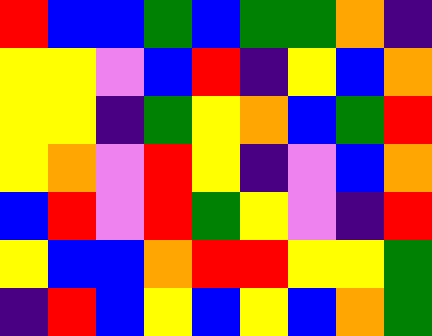[["red", "blue", "blue", "green", "blue", "green", "green", "orange", "indigo"], ["yellow", "yellow", "violet", "blue", "red", "indigo", "yellow", "blue", "orange"], ["yellow", "yellow", "indigo", "green", "yellow", "orange", "blue", "green", "red"], ["yellow", "orange", "violet", "red", "yellow", "indigo", "violet", "blue", "orange"], ["blue", "red", "violet", "red", "green", "yellow", "violet", "indigo", "red"], ["yellow", "blue", "blue", "orange", "red", "red", "yellow", "yellow", "green"], ["indigo", "red", "blue", "yellow", "blue", "yellow", "blue", "orange", "green"]]